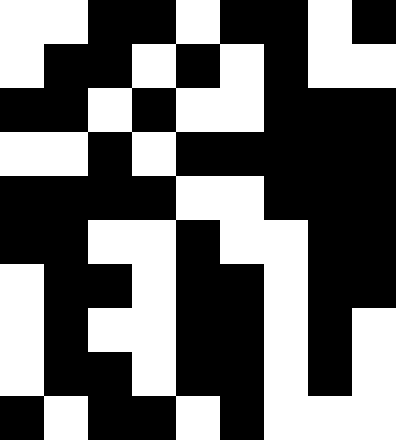[["white", "white", "black", "black", "white", "black", "black", "white", "black"], ["white", "black", "black", "white", "black", "white", "black", "white", "white"], ["black", "black", "white", "black", "white", "white", "black", "black", "black"], ["white", "white", "black", "white", "black", "black", "black", "black", "black"], ["black", "black", "black", "black", "white", "white", "black", "black", "black"], ["black", "black", "white", "white", "black", "white", "white", "black", "black"], ["white", "black", "black", "white", "black", "black", "white", "black", "black"], ["white", "black", "white", "white", "black", "black", "white", "black", "white"], ["white", "black", "black", "white", "black", "black", "white", "black", "white"], ["black", "white", "black", "black", "white", "black", "white", "white", "white"]]